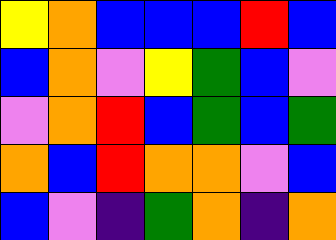[["yellow", "orange", "blue", "blue", "blue", "red", "blue"], ["blue", "orange", "violet", "yellow", "green", "blue", "violet"], ["violet", "orange", "red", "blue", "green", "blue", "green"], ["orange", "blue", "red", "orange", "orange", "violet", "blue"], ["blue", "violet", "indigo", "green", "orange", "indigo", "orange"]]